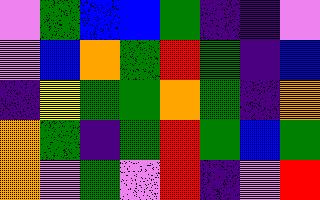[["violet", "green", "blue", "blue", "green", "indigo", "indigo", "violet"], ["violet", "blue", "orange", "green", "red", "green", "indigo", "blue"], ["indigo", "yellow", "green", "green", "orange", "green", "indigo", "orange"], ["orange", "green", "indigo", "green", "red", "green", "blue", "green"], ["orange", "violet", "green", "violet", "red", "indigo", "violet", "red"]]